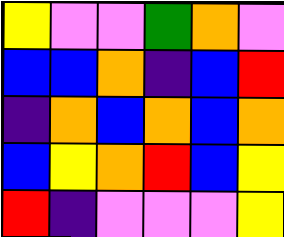[["yellow", "violet", "violet", "green", "orange", "violet"], ["blue", "blue", "orange", "indigo", "blue", "red"], ["indigo", "orange", "blue", "orange", "blue", "orange"], ["blue", "yellow", "orange", "red", "blue", "yellow"], ["red", "indigo", "violet", "violet", "violet", "yellow"]]